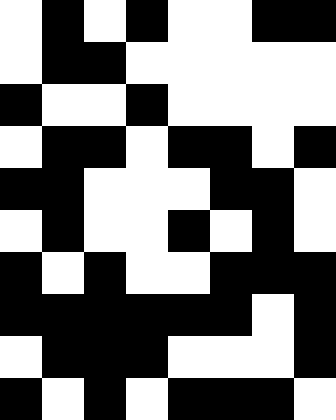[["white", "black", "white", "black", "white", "white", "black", "black"], ["white", "black", "black", "white", "white", "white", "white", "white"], ["black", "white", "white", "black", "white", "white", "white", "white"], ["white", "black", "black", "white", "black", "black", "white", "black"], ["black", "black", "white", "white", "white", "black", "black", "white"], ["white", "black", "white", "white", "black", "white", "black", "white"], ["black", "white", "black", "white", "white", "black", "black", "black"], ["black", "black", "black", "black", "black", "black", "white", "black"], ["white", "black", "black", "black", "white", "white", "white", "black"], ["black", "white", "black", "white", "black", "black", "black", "white"]]